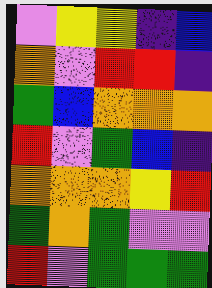[["violet", "yellow", "yellow", "indigo", "blue"], ["orange", "violet", "red", "red", "indigo"], ["green", "blue", "orange", "orange", "orange"], ["red", "violet", "green", "blue", "indigo"], ["orange", "orange", "orange", "yellow", "red"], ["green", "orange", "green", "violet", "violet"], ["red", "violet", "green", "green", "green"]]